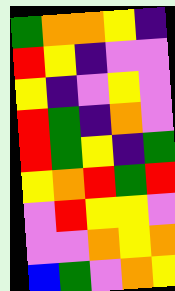[["green", "orange", "orange", "yellow", "indigo"], ["red", "yellow", "indigo", "violet", "violet"], ["yellow", "indigo", "violet", "yellow", "violet"], ["red", "green", "indigo", "orange", "violet"], ["red", "green", "yellow", "indigo", "green"], ["yellow", "orange", "red", "green", "red"], ["violet", "red", "yellow", "yellow", "violet"], ["violet", "violet", "orange", "yellow", "orange"], ["blue", "green", "violet", "orange", "yellow"]]